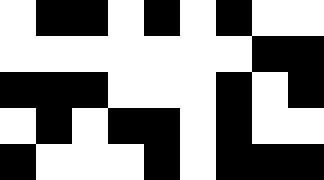[["white", "black", "black", "white", "black", "white", "black", "white", "white"], ["white", "white", "white", "white", "white", "white", "white", "black", "black"], ["black", "black", "black", "white", "white", "white", "black", "white", "black"], ["white", "black", "white", "black", "black", "white", "black", "white", "white"], ["black", "white", "white", "white", "black", "white", "black", "black", "black"]]